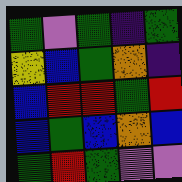[["green", "violet", "green", "indigo", "green"], ["yellow", "blue", "green", "orange", "indigo"], ["blue", "red", "red", "green", "red"], ["blue", "green", "blue", "orange", "blue"], ["green", "red", "green", "violet", "violet"]]